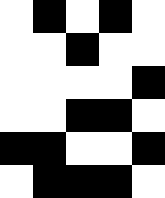[["white", "black", "white", "black", "white"], ["white", "white", "black", "white", "white"], ["white", "white", "white", "white", "black"], ["white", "white", "black", "black", "white"], ["black", "black", "white", "white", "black"], ["white", "black", "black", "black", "white"]]